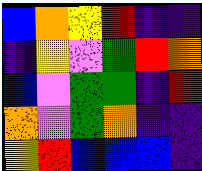[["blue", "orange", "yellow", "red", "indigo", "indigo"], ["indigo", "yellow", "violet", "green", "red", "orange"], ["blue", "violet", "green", "green", "indigo", "red"], ["orange", "violet", "green", "orange", "indigo", "indigo"], ["yellow", "red", "blue", "blue", "blue", "indigo"]]